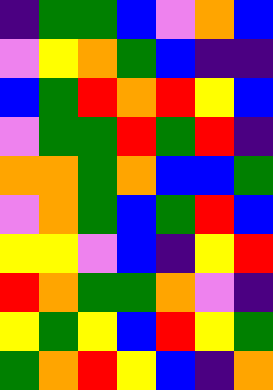[["indigo", "green", "green", "blue", "violet", "orange", "blue"], ["violet", "yellow", "orange", "green", "blue", "indigo", "indigo"], ["blue", "green", "red", "orange", "red", "yellow", "blue"], ["violet", "green", "green", "red", "green", "red", "indigo"], ["orange", "orange", "green", "orange", "blue", "blue", "green"], ["violet", "orange", "green", "blue", "green", "red", "blue"], ["yellow", "yellow", "violet", "blue", "indigo", "yellow", "red"], ["red", "orange", "green", "green", "orange", "violet", "indigo"], ["yellow", "green", "yellow", "blue", "red", "yellow", "green"], ["green", "orange", "red", "yellow", "blue", "indigo", "orange"]]